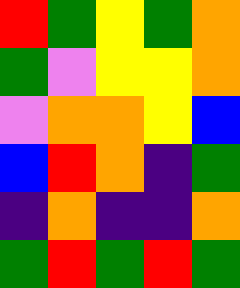[["red", "green", "yellow", "green", "orange"], ["green", "violet", "yellow", "yellow", "orange"], ["violet", "orange", "orange", "yellow", "blue"], ["blue", "red", "orange", "indigo", "green"], ["indigo", "orange", "indigo", "indigo", "orange"], ["green", "red", "green", "red", "green"]]